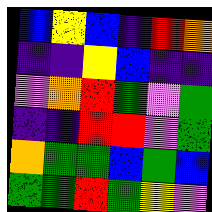[["blue", "yellow", "blue", "indigo", "red", "orange"], ["indigo", "indigo", "yellow", "blue", "indigo", "indigo"], ["violet", "orange", "red", "green", "violet", "green"], ["indigo", "indigo", "red", "red", "violet", "green"], ["orange", "green", "green", "blue", "green", "blue"], ["green", "green", "red", "green", "yellow", "violet"]]